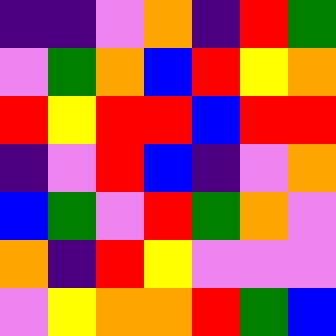[["indigo", "indigo", "violet", "orange", "indigo", "red", "green"], ["violet", "green", "orange", "blue", "red", "yellow", "orange"], ["red", "yellow", "red", "red", "blue", "red", "red"], ["indigo", "violet", "red", "blue", "indigo", "violet", "orange"], ["blue", "green", "violet", "red", "green", "orange", "violet"], ["orange", "indigo", "red", "yellow", "violet", "violet", "violet"], ["violet", "yellow", "orange", "orange", "red", "green", "blue"]]